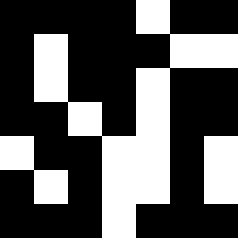[["black", "black", "black", "black", "white", "black", "black"], ["black", "white", "black", "black", "black", "white", "white"], ["black", "white", "black", "black", "white", "black", "black"], ["black", "black", "white", "black", "white", "black", "black"], ["white", "black", "black", "white", "white", "black", "white"], ["black", "white", "black", "white", "white", "black", "white"], ["black", "black", "black", "white", "black", "black", "black"]]